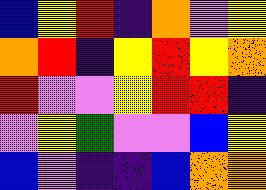[["blue", "yellow", "red", "indigo", "orange", "violet", "yellow"], ["orange", "red", "indigo", "yellow", "red", "yellow", "orange"], ["red", "violet", "violet", "yellow", "red", "red", "indigo"], ["violet", "yellow", "green", "violet", "violet", "blue", "yellow"], ["blue", "violet", "indigo", "indigo", "blue", "orange", "orange"]]